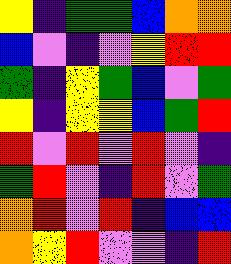[["yellow", "indigo", "green", "green", "blue", "orange", "orange"], ["blue", "violet", "indigo", "violet", "yellow", "red", "red"], ["green", "indigo", "yellow", "green", "blue", "violet", "green"], ["yellow", "indigo", "yellow", "yellow", "blue", "green", "red"], ["red", "violet", "red", "violet", "red", "violet", "indigo"], ["green", "red", "violet", "indigo", "red", "violet", "green"], ["orange", "red", "violet", "red", "indigo", "blue", "blue"], ["orange", "yellow", "red", "violet", "violet", "indigo", "red"]]